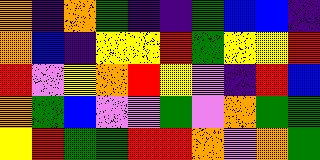[["orange", "indigo", "orange", "green", "indigo", "indigo", "green", "blue", "blue", "indigo"], ["orange", "blue", "indigo", "yellow", "yellow", "red", "green", "yellow", "yellow", "red"], ["red", "violet", "yellow", "orange", "red", "yellow", "violet", "indigo", "red", "blue"], ["orange", "green", "blue", "violet", "violet", "green", "violet", "orange", "green", "green"], ["yellow", "red", "green", "green", "red", "red", "orange", "violet", "orange", "green"]]